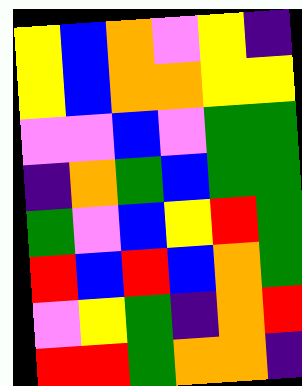[["yellow", "blue", "orange", "violet", "yellow", "indigo"], ["yellow", "blue", "orange", "orange", "yellow", "yellow"], ["violet", "violet", "blue", "violet", "green", "green"], ["indigo", "orange", "green", "blue", "green", "green"], ["green", "violet", "blue", "yellow", "red", "green"], ["red", "blue", "red", "blue", "orange", "green"], ["violet", "yellow", "green", "indigo", "orange", "red"], ["red", "red", "green", "orange", "orange", "indigo"]]